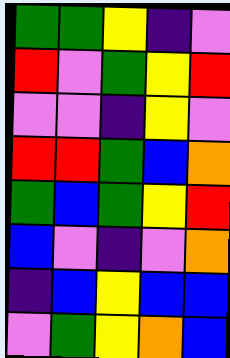[["green", "green", "yellow", "indigo", "violet"], ["red", "violet", "green", "yellow", "red"], ["violet", "violet", "indigo", "yellow", "violet"], ["red", "red", "green", "blue", "orange"], ["green", "blue", "green", "yellow", "red"], ["blue", "violet", "indigo", "violet", "orange"], ["indigo", "blue", "yellow", "blue", "blue"], ["violet", "green", "yellow", "orange", "blue"]]